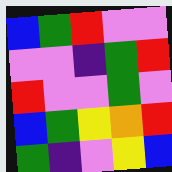[["blue", "green", "red", "violet", "violet"], ["violet", "violet", "indigo", "green", "red"], ["red", "violet", "violet", "green", "violet"], ["blue", "green", "yellow", "orange", "red"], ["green", "indigo", "violet", "yellow", "blue"]]